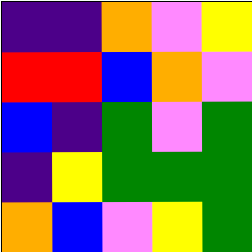[["indigo", "indigo", "orange", "violet", "yellow"], ["red", "red", "blue", "orange", "violet"], ["blue", "indigo", "green", "violet", "green"], ["indigo", "yellow", "green", "green", "green"], ["orange", "blue", "violet", "yellow", "green"]]